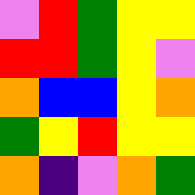[["violet", "red", "green", "yellow", "yellow"], ["red", "red", "green", "yellow", "violet"], ["orange", "blue", "blue", "yellow", "orange"], ["green", "yellow", "red", "yellow", "yellow"], ["orange", "indigo", "violet", "orange", "green"]]